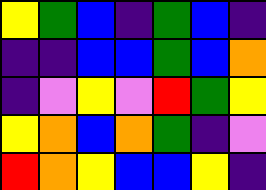[["yellow", "green", "blue", "indigo", "green", "blue", "indigo"], ["indigo", "indigo", "blue", "blue", "green", "blue", "orange"], ["indigo", "violet", "yellow", "violet", "red", "green", "yellow"], ["yellow", "orange", "blue", "orange", "green", "indigo", "violet"], ["red", "orange", "yellow", "blue", "blue", "yellow", "indigo"]]